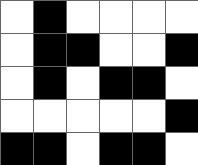[["white", "black", "white", "white", "white", "white"], ["white", "black", "black", "white", "white", "black"], ["white", "black", "white", "black", "black", "white"], ["white", "white", "white", "white", "white", "black"], ["black", "black", "white", "black", "black", "white"]]